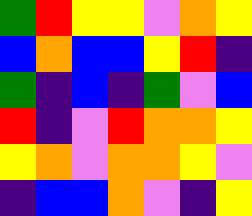[["green", "red", "yellow", "yellow", "violet", "orange", "yellow"], ["blue", "orange", "blue", "blue", "yellow", "red", "indigo"], ["green", "indigo", "blue", "indigo", "green", "violet", "blue"], ["red", "indigo", "violet", "red", "orange", "orange", "yellow"], ["yellow", "orange", "violet", "orange", "orange", "yellow", "violet"], ["indigo", "blue", "blue", "orange", "violet", "indigo", "yellow"]]